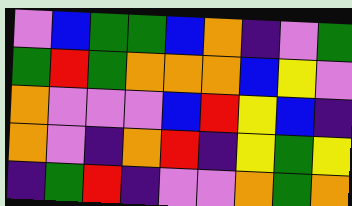[["violet", "blue", "green", "green", "blue", "orange", "indigo", "violet", "green"], ["green", "red", "green", "orange", "orange", "orange", "blue", "yellow", "violet"], ["orange", "violet", "violet", "violet", "blue", "red", "yellow", "blue", "indigo"], ["orange", "violet", "indigo", "orange", "red", "indigo", "yellow", "green", "yellow"], ["indigo", "green", "red", "indigo", "violet", "violet", "orange", "green", "orange"]]